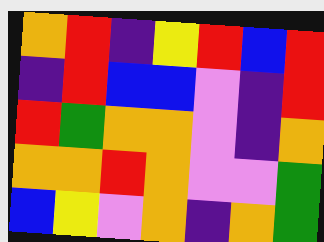[["orange", "red", "indigo", "yellow", "red", "blue", "red"], ["indigo", "red", "blue", "blue", "violet", "indigo", "red"], ["red", "green", "orange", "orange", "violet", "indigo", "orange"], ["orange", "orange", "red", "orange", "violet", "violet", "green"], ["blue", "yellow", "violet", "orange", "indigo", "orange", "green"]]